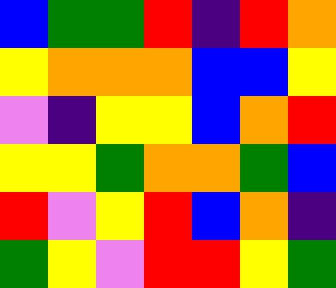[["blue", "green", "green", "red", "indigo", "red", "orange"], ["yellow", "orange", "orange", "orange", "blue", "blue", "yellow"], ["violet", "indigo", "yellow", "yellow", "blue", "orange", "red"], ["yellow", "yellow", "green", "orange", "orange", "green", "blue"], ["red", "violet", "yellow", "red", "blue", "orange", "indigo"], ["green", "yellow", "violet", "red", "red", "yellow", "green"]]